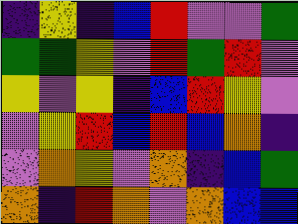[["indigo", "yellow", "indigo", "blue", "red", "violet", "violet", "green"], ["green", "green", "yellow", "violet", "red", "green", "red", "violet"], ["yellow", "violet", "yellow", "indigo", "blue", "red", "yellow", "violet"], ["violet", "yellow", "red", "blue", "red", "blue", "orange", "indigo"], ["violet", "orange", "yellow", "violet", "orange", "indigo", "blue", "green"], ["orange", "indigo", "red", "orange", "violet", "orange", "blue", "blue"]]